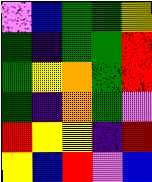[["violet", "blue", "green", "green", "yellow"], ["green", "indigo", "green", "green", "red"], ["green", "yellow", "orange", "green", "red"], ["green", "indigo", "orange", "green", "violet"], ["red", "yellow", "yellow", "indigo", "red"], ["yellow", "blue", "red", "violet", "blue"]]